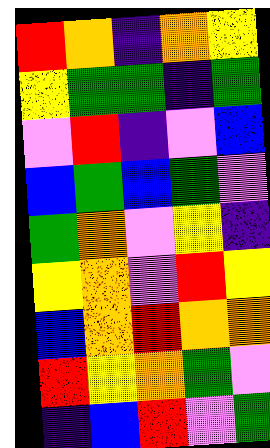[["red", "orange", "indigo", "orange", "yellow"], ["yellow", "green", "green", "indigo", "green"], ["violet", "red", "indigo", "violet", "blue"], ["blue", "green", "blue", "green", "violet"], ["green", "orange", "violet", "yellow", "indigo"], ["yellow", "orange", "violet", "red", "yellow"], ["blue", "orange", "red", "orange", "orange"], ["red", "yellow", "orange", "green", "violet"], ["indigo", "blue", "red", "violet", "green"]]